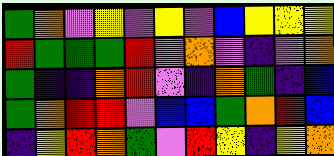[["green", "orange", "violet", "yellow", "violet", "yellow", "violet", "blue", "yellow", "yellow", "yellow"], ["red", "green", "green", "green", "red", "violet", "orange", "violet", "indigo", "violet", "orange"], ["green", "indigo", "indigo", "orange", "red", "violet", "indigo", "orange", "green", "indigo", "blue"], ["green", "orange", "red", "red", "violet", "blue", "blue", "green", "orange", "red", "blue"], ["indigo", "yellow", "red", "orange", "green", "violet", "red", "yellow", "indigo", "yellow", "orange"]]